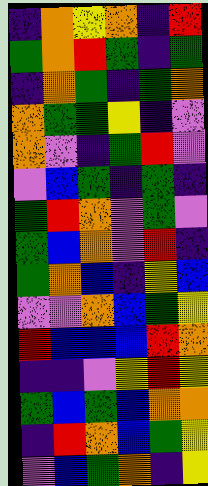[["indigo", "orange", "yellow", "orange", "indigo", "red"], ["green", "orange", "red", "green", "indigo", "green"], ["indigo", "orange", "green", "indigo", "green", "orange"], ["orange", "green", "green", "yellow", "indigo", "violet"], ["orange", "violet", "indigo", "green", "red", "violet"], ["violet", "blue", "green", "indigo", "green", "indigo"], ["green", "red", "orange", "violet", "green", "violet"], ["green", "blue", "orange", "violet", "red", "indigo"], ["green", "orange", "blue", "indigo", "yellow", "blue"], ["violet", "violet", "orange", "blue", "green", "yellow"], ["red", "blue", "blue", "blue", "red", "orange"], ["indigo", "indigo", "violet", "yellow", "red", "yellow"], ["green", "blue", "green", "blue", "orange", "orange"], ["indigo", "red", "orange", "blue", "green", "yellow"], ["violet", "blue", "green", "orange", "indigo", "yellow"]]